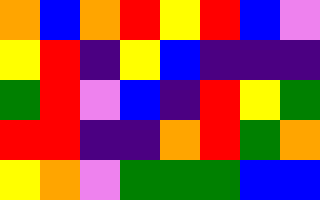[["orange", "blue", "orange", "red", "yellow", "red", "blue", "violet"], ["yellow", "red", "indigo", "yellow", "blue", "indigo", "indigo", "indigo"], ["green", "red", "violet", "blue", "indigo", "red", "yellow", "green"], ["red", "red", "indigo", "indigo", "orange", "red", "green", "orange"], ["yellow", "orange", "violet", "green", "green", "green", "blue", "blue"]]